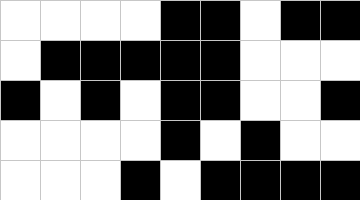[["white", "white", "white", "white", "black", "black", "white", "black", "black"], ["white", "black", "black", "black", "black", "black", "white", "white", "white"], ["black", "white", "black", "white", "black", "black", "white", "white", "black"], ["white", "white", "white", "white", "black", "white", "black", "white", "white"], ["white", "white", "white", "black", "white", "black", "black", "black", "black"]]